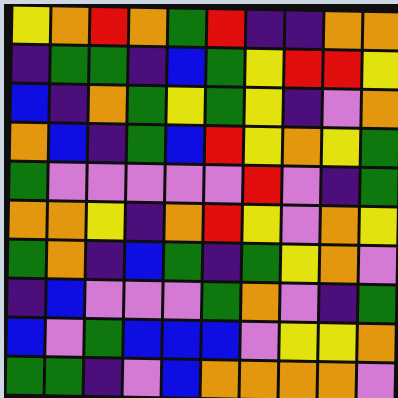[["yellow", "orange", "red", "orange", "green", "red", "indigo", "indigo", "orange", "orange"], ["indigo", "green", "green", "indigo", "blue", "green", "yellow", "red", "red", "yellow"], ["blue", "indigo", "orange", "green", "yellow", "green", "yellow", "indigo", "violet", "orange"], ["orange", "blue", "indigo", "green", "blue", "red", "yellow", "orange", "yellow", "green"], ["green", "violet", "violet", "violet", "violet", "violet", "red", "violet", "indigo", "green"], ["orange", "orange", "yellow", "indigo", "orange", "red", "yellow", "violet", "orange", "yellow"], ["green", "orange", "indigo", "blue", "green", "indigo", "green", "yellow", "orange", "violet"], ["indigo", "blue", "violet", "violet", "violet", "green", "orange", "violet", "indigo", "green"], ["blue", "violet", "green", "blue", "blue", "blue", "violet", "yellow", "yellow", "orange"], ["green", "green", "indigo", "violet", "blue", "orange", "orange", "orange", "orange", "violet"]]